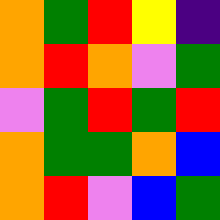[["orange", "green", "red", "yellow", "indigo"], ["orange", "red", "orange", "violet", "green"], ["violet", "green", "red", "green", "red"], ["orange", "green", "green", "orange", "blue"], ["orange", "red", "violet", "blue", "green"]]